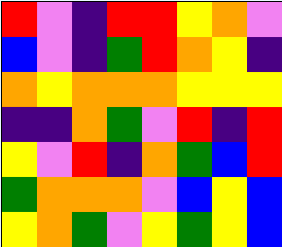[["red", "violet", "indigo", "red", "red", "yellow", "orange", "violet"], ["blue", "violet", "indigo", "green", "red", "orange", "yellow", "indigo"], ["orange", "yellow", "orange", "orange", "orange", "yellow", "yellow", "yellow"], ["indigo", "indigo", "orange", "green", "violet", "red", "indigo", "red"], ["yellow", "violet", "red", "indigo", "orange", "green", "blue", "red"], ["green", "orange", "orange", "orange", "violet", "blue", "yellow", "blue"], ["yellow", "orange", "green", "violet", "yellow", "green", "yellow", "blue"]]